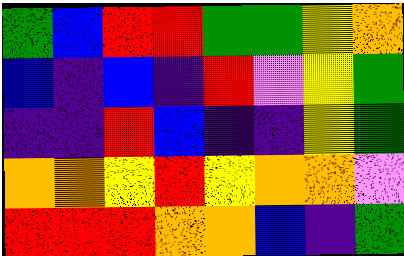[["green", "blue", "red", "red", "green", "green", "yellow", "orange"], ["blue", "indigo", "blue", "indigo", "red", "violet", "yellow", "green"], ["indigo", "indigo", "red", "blue", "indigo", "indigo", "yellow", "green"], ["orange", "orange", "yellow", "red", "yellow", "orange", "orange", "violet"], ["red", "red", "red", "orange", "orange", "blue", "indigo", "green"]]